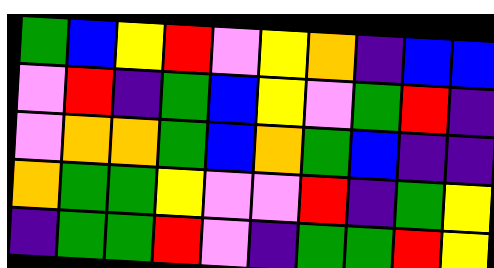[["green", "blue", "yellow", "red", "violet", "yellow", "orange", "indigo", "blue", "blue"], ["violet", "red", "indigo", "green", "blue", "yellow", "violet", "green", "red", "indigo"], ["violet", "orange", "orange", "green", "blue", "orange", "green", "blue", "indigo", "indigo"], ["orange", "green", "green", "yellow", "violet", "violet", "red", "indigo", "green", "yellow"], ["indigo", "green", "green", "red", "violet", "indigo", "green", "green", "red", "yellow"]]